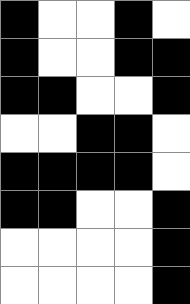[["black", "white", "white", "black", "white"], ["black", "white", "white", "black", "black"], ["black", "black", "white", "white", "black"], ["white", "white", "black", "black", "white"], ["black", "black", "black", "black", "white"], ["black", "black", "white", "white", "black"], ["white", "white", "white", "white", "black"], ["white", "white", "white", "white", "black"]]